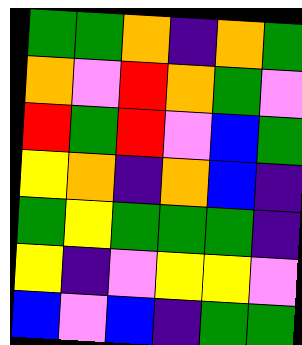[["green", "green", "orange", "indigo", "orange", "green"], ["orange", "violet", "red", "orange", "green", "violet"], ["red", "green", "red", "violet", "blue", "green"], ["yellow", "orange", "indigo", "orange", "blue", "indigo"], ["green", "yellow", "green", "green", "green", "indigo"], ["yellow", "indigo", "violet", "yellow", "yellow", "violet"], ["blue", "violet", "blue", "indigo", "green", "green"]]